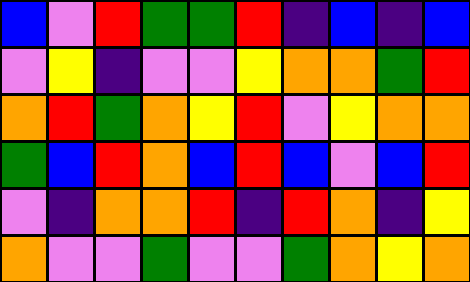[["blue", "violet", "red", "green", "green", "red", "indigo", "blue", "indigo", "blue"], ["violet", "yellow", "indigo", "violet", "violet", "yellow", "orange", "orange", "green", "red"], ["orange", "red", "green", "orange", "yellow", "red", "violet", "yellow", "orange", "orange"], ["green", "blue", "red", "orange", "blue", "red", "blue", "violet", "blue", "red"], ["violet", "indigo", "orange", "orange", "red", "indigo", "red", "orange", "indigo", "yellow"], ["orange", "violet", "violet", "green", "violet", "violet", "green", "orange", "yellow", "orange"]]